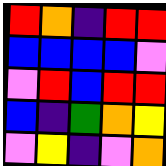[["red", "orange", "indigo", "red", "red"], ["blue", "blue", "blue", "blue", "violet"], ["violet", "red", "blue", "red", "red"], ["blue", "indigo", "green", "orange", "yellow"], ["violet", "yellow", "indigo", "violet", "orange"]]